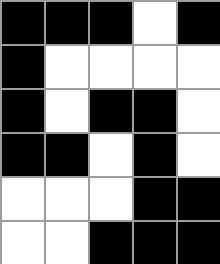[["black", "black", "black", "white", "black"], ["black", "white", "white", "white", "white"], ["black", "white", "black", "black", "white"], ["black", "black", "white", "black", "white"], ["white", "white", "white", "black", "black"], ["white", "white", "black", "black", "black"]]